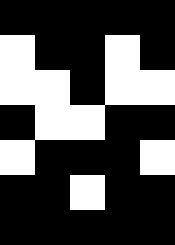[["black", "black", "black", "black", "black"], ["white", "black", "black", "white", "black"], ["white", "white", "black", "white", "white"], ["black", "white", "white", "black", "black"], ["white", "black", "black", "black", "white"], ["black", "black", "white", "black", "black"], ["black", "black", "black", "black", "black"]]